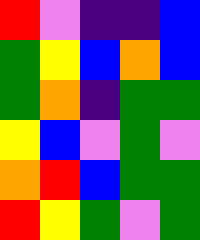[["red", "violet", "indigo", "indigo", "blue"], ["green", "yellow", "blue", "orange", "blue"], ["green", "orange", "indigo", "green", "green"], ["yellow", "blue", "violet", "green", "violet"], ["orange", "red", "blue", "green", "green"], ["red", "yellow", "green", "violet", "green"]]